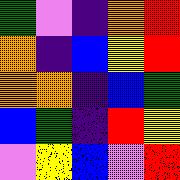[["green", "violet", "indigo", "orange", "red"], ["orange", "indigo", "blue", "yellow", "red"], ["orange", "orange", "indigo", "blue", "green"], ["blue", "green", "indigo", "red", "yellow"], ["violet", "yellow", "blue", "violet", "red"]]